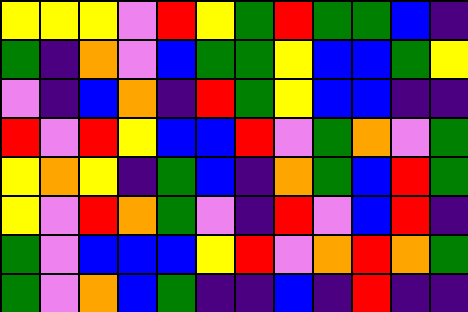[["yellow", "yellow", "yellow", "violet", "red", "yellow", "green", "red", "green", "green", "blue", "indigo"], ["green", "indigo", "orange", "violet", "blue", "green", "green", "yellow", "blue", "blue", "green", "yellow"], ["violet", "indigo", "blue", "orange", "indigo", "red", "green", "yellow", "blue", "blue", "indigo", "indigo"], ["red", "violet", "red", "yellow", "blue", "blue", "red", "violet", "green", "orange", "violet", "green"], ["yellow", "orange", "yellow", "indigo", "green", "blue", "indigo", "orange", "green", "blue", "red", "green"], ["yellow", "violet", "red", "orange", "green", "violet", "indigo", "red", "violet", "blue", "red", "indigo"], ["green", "violet", "blue", "blue", "blue", "yellow", "red", "violet", "orange", "red", "orange", "green"], ["green", "violet", "orange", "blue", "green", "indigo", "indigo", "blue", "indigo", "red", "indigo", "indigo"]]